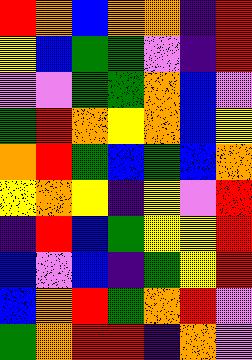[["red", "orange", "blue", "orange", "orange", "indigo", "red"], ["yellow", "blue", "green", "green", "violet", "indigo", "red"], ["violet", "violet", "green", "green", "orange", "blue", "violet"], ["green", "red", "orange", "yellow", "orange", "blue", "yellow"], ["orange", "red", "green", "blue", "green", "blue", "orange"], ["yellow", "orange", "yellow", "indigo", "yellow", "violet", "red"], ["indigo", "red", "blue", "green", "yellow", "yellow", "red"], ["blue", "violet", "blue", "indigo", "green", "yellow", "red"], ["blue", "orange", "red", "green", "orange", "red", "violet"], ["green", "orange", "red", "red", "indigo", "orange", "violet"]]